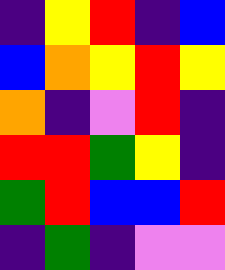[["indigo", "yellow", "red", "indigo", "blue"], ["blue", "orange", "yellow", "red", "yellow"], ["orange", "indigo", "violet", "red", "indigo"], ["red", "red", "green", "yellow", "indigo"], ["green", "red", "blue", "blue", "red"], ["indigo", "green", "indigo", "violet", "violet"]]